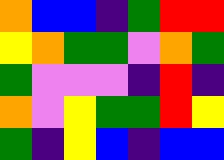[["orange", "blue", "blue", "indigo", "green", "red", "red"], ["yellow", "orange", "green", "green", "violet", "orange", "green"], ["green", "violet", "violet", "violet", "indigo", "red", "indigo"], ["orange", "violet", "yellow", "green", "green", "red", "yellow"], ["green", "indigo", "yellow", "blue", "indigo", "blue", "blue"]]